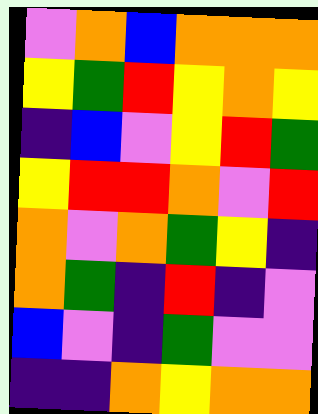[["violet", "orange", "blue", "orange", "orange", "orange"], ["yellow", "green", "red", "yellow", "orange", "yellow"], ["indigo", "blue", "violet", "yellow", "red", "green"], ["yellow", "red", "red", "orange", "violet", "red"], ["orange", "violet", "orange", "green", "yellow", "indigo"], ["orange", "green", "indigo", "red", "indigo", "violet"], ["blue", "violet", "indigo", "green", "violet", "violet"], ["indigo", "indigo", "orange", "yellow", "orange", "orange"]]